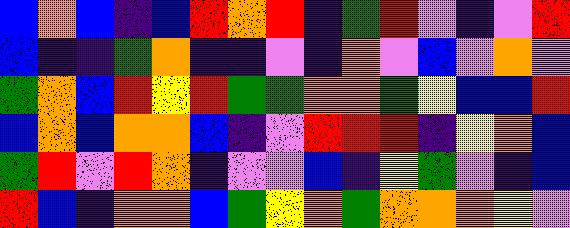[["blue", "orange", "blue", "indigo", "blue", "red", "orange", "red", "indigo", "green", "red", "violet", "indigo", "violet", "red"], ["blue", "indigo", "indigo", "green", "orange", "indigo", "indigo", "violet", "indigo", "orange", "violet", "blue", "violet", "orange", "violet"], ["green", "orange", "blue", "red", "yellow", "red", "green", "green", "orange", "orange", "green", "yellow", "blue", "blue", "red"], ["blue", "orange", "blue", "orange", "orange", "blue", "indigo", "violet", "red", "red", "red", "indigo", "yellow", "orange", "blue"], ["green", "red", "violet", "red", "orange", "indigo", "violet", "violet", "blue", "indigo", "yellow", "green", "violet", "indigo", "blue"], ["red", "blue", "indigo", "orange", "orange", "blue", "green", "yellow", "orange", "green", "orange", "orange", "orange", "yellow", "violet"]]